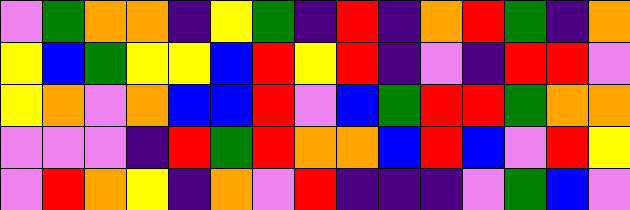[["violet", "green", "orange", "orange", "indigo", "yellow", "green", "indigo", "red", "indigo", "orange", "red", "green", "indigo", "orange"], ["yellow", "blue", "green", "yellow", "yellow", "blue", "red", "yellow", "red", "indigo", "violet", "indigo", "red", "red", "violet"], ["yellow", "orange", "violet", "orange", "blue", "blue", "red", "violet", "blue", "green", "red", "red", "green", "orange", "orange"], ["violet", "violet", "violet", "indigo", "red", "green", "red", "orange", "orange", "blue", "red", "blue", "violet", "red", "yellow"], ["violet", "red", "orange", "yellow", "indigo", "orange", "violet", "red", "indigo", "indigo", "indigo", "violet", "green", "blue", "violet"]]